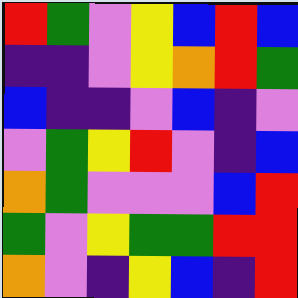[["red", "green", "violet", "yellow", "blue", "red", "blue"], ["indigo", "indigo", "violet", "yellow", "orange", "red", "green"], ["blue", "indigo", "indigo", "violet", "blue", "indigo", "violet"], ["violet", "green", "yellow", "red", "violet", "indigo", "blue"], ["orange", "green", "violet", "violet", "violet", "blue", "red"], ["green", "violet", "yellow", "green", "green", "red", "red"], ["orange", "violet", "indigo", "yellow", "blue", "indigo", "red"]]